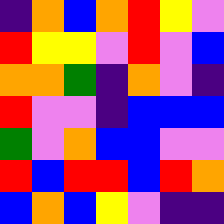[["indigo", "orange", "blue", "orange", "red", "yellow", "violet"], ["red", "yellow", "yellow", "violet", "red", "violet", "blue"], ["orange", "orange", "green", "indigo", "orange", "violet", "indigo"], ["red", "violet", "violet", "indigo", "blue", "blue", "blue"], ["green", "violet", "orange", "blue", "blue", "violet", "violet"], ["red", "blue", "red", "red", "blue", "red", "orange"], ["blue", "orange", "blue", "yellow", "violet", "indigo", "indigo"]]